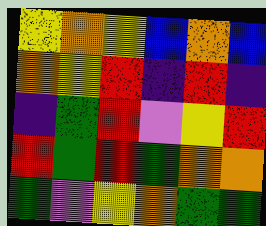[["yellow", "orange", "yellow", "blue", "orange", "blue"], ["orange", "yellow", "red", "indigo", "red", "indigo"], ["indigo", "green", "red", "violet", "yellow", "red"], ["red", "green", "red", "green", "orange", "orange"], ["green", "violet", "yellow", "orange", "green", "green"]]